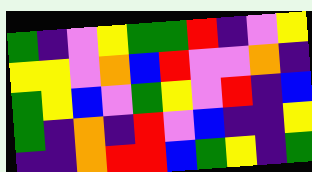[["green", "indigo", "violet", "yellow", "green", "green", "red", "indigo", "violet", "yellow"], ["yellow", "yellow", "violet", "orange", "blue", "red", "violet", "violet", "orange", "indigo"], ["green", "yellow", "blue", "violet", "green", "yellow", "violet", "red", "indigo", "blue"], ["green", "indigo", "orange", "indigo", "red", "violet", "blue", "indigo", "indigo", "yellow"], ["indigo", "indigo", "orange", "red", "red", "blue", "green", "yellow", "indigo", "green"]]